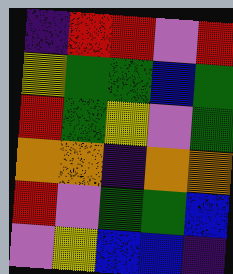[["indigo", "red", "red", "violet", "red"], ["yellow", "green", "green", "blue", "green"], ["red", "green", "yellow", "violet", "green"], ["orange", "orange", "indigo", "orange", "orange"], ["red", "violet", "green", "green", "blue"], ["violet", "yellow", "blue", "blue", "indigo"]]